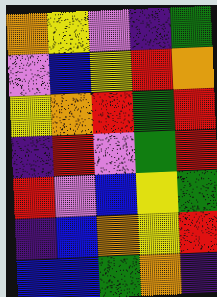[["orange", "yellow", "violet", "indigo", "green"], ["violet", "blue", "yellow", "red", "orange"], ["yellow", "orange", "red", "green", "red"], ["indigo", "red", "violet", "green", "red"], ["red", "violet", "blue", "yellow", "green"], ["indigo", "blue", "orange", "yellow", "red"], ["blue", "blue", "green", "orange", "indigo"]]